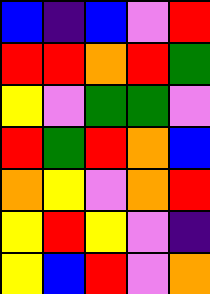[["blue", "indigo", "blue", "violet", "red"], ["red", "red", "orange", "red", "green"], ["yellow", "violet", "green", "green", "violet"], ["red", "green", "red", "orange", "blue"], ["orange", "yellow", "violet", "orange", "red"], ["yellow", "red", "yellow", "violet", "indigo"], ["yellow", "blue", "red", "violet", "orange"]]